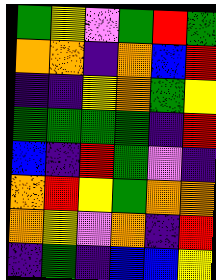[["green", "yellow", "violet", "green", "red", "green"], ["orange", "orange", "indigo", "orange", "blue", "red"], ["indigo", "indigo", "yellow", "orange", "green", "yellow"], ["green", "green", "green", "green", "indigo", "red"], ["blue", "indigo", "red", "green", "violet", "indigo"], ["orange", "red", "yellow", "green", "orange", "orange"], ["orange", "yellow", "violet", "orange", "indigo", "red"], ["indigo", "green", "indigo", "blue", "blue", "yellow"]]